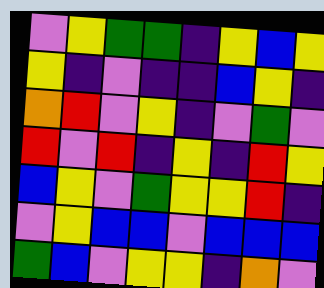[["violet", "yellow", "green", "green", "indigo", "yellow", "blue", "yellow"], ["yellow", "indigo", "violet", "indigo", "indigo", "blue", "yellow", "indigo"], ["orange", "red", "violet", "yellow", "indigo", "violet", "green", "violet"], ["red", "violet", "red", "indigo", "yellow", "indigo", "red", "yellow"], ["blue", "yellow", "violet", "green", "yellow", "yellow", "red", "indigo"], ["violet", "yellow", "blue", "blue", "violet", "blue", "blue", "blue"], ["green", "blue", "violet", "yellow", "yellow", "indigo", "orange", "violet"]]